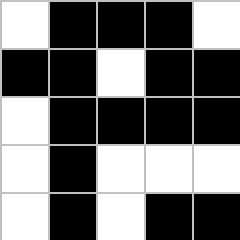[["white", "black", "black", "black", "white"], ["black", "black", "white", "black", "black"], ["white", "black", "black", "black", "black"], ["white", "black", "white", "white", "white"], ["white", "black", "white", "black", "black"]]